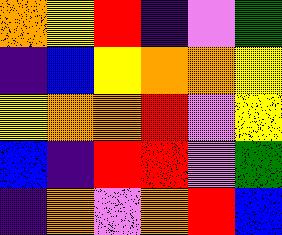[["orange", "yellow", "red", "indigo", "violet", "green"], ["indigo", "blue", "yellow", "orange", "orange", "yellow"], ["yellow", "orange", "orange", "red", "violet", "yellow"], ["blue", "indigo", "red", "red", "violet", "green"], ["indigo", "orange", "violet", "orange", "red", "blue"]]